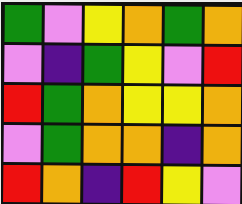[["green", "violet", "yellow", "orange", "green", "orange"], ["violet", "indigo", "green", "yellow", "violet", "red"], ["red", "green", "orange", "yellow", "yellow", "orange"], ["violet", "green", "orange", "orange", "indigo", "orange"], ["red", "orange", "indigo", "red", "yellow", "violet"]]